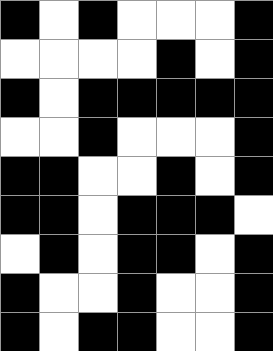[["black", "white", "black", "white", "white", "white", "black"], ["white", "white", "white", "white", "black", "white", "black"], ["black", "white", "black", "black", "black", "black", "black"], ["white", "white", "black", "white", "white", "white", "black"], ["black", "black", "white", "white", "black", "white", "black"], ["black", "black", "white", "black", "black", "black", "white"], ["white", "black", "white", "black", "black", "white", "black"], ["black", "white", "white", "black", "white", "white", "black"], ["black", "white", "black", "black", "white", "white", "black"]]